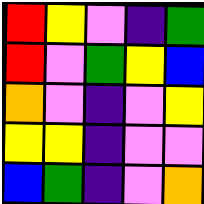[["red", "yellow", "violet", "indigo", "green"], ["red", "violet", "green", "yellow", "blue"], ["orange", "violet", "indigo", "violet", "yellow"], ["yellow", "yellow", "indigo", "violet", "violet"], ["blue", "green", "indigo", "violet", "orange"]]